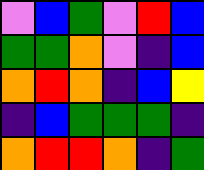[["violet", "blue", "green", "violet", "red", "blue"], ["green", "green", "orange", "violet", "indigo", "blue"], ["orange", "red", "orange", "indigo", "blue", "yellow"], ["indigo", "blue", "green", "green", "green", "indigo"], ["orange", "red", "red", "orange", "indigo", "green"]]